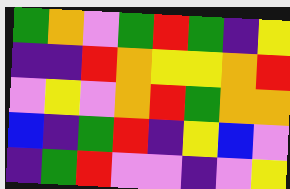[["green", "orange", "violet", "green", "red", "green", "indigo", "yellow"], ["indigo", "indigo", "red", "orange", "yellow", "yellow", "orange", "red"], ["violet", "yellow", "violet", "orange", "red", "green", "orange", "orange"], ["blue", "indigo", "green", "red", "indigo", "yellow", "blue", "violet"], ["indigo", "green", "red", "violet", "violet", "indigo", "violet", "yellow"]]